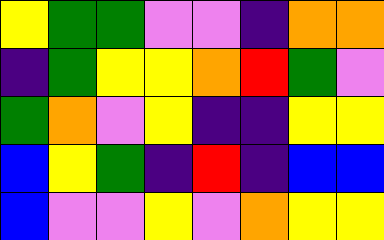[["yellow", "green", "green", "violet", "violet", "indigo", "orange", "orange"], ["indigo", "green", "yellow", "yellow", "orange", "red", "green", "violet"], ["green", "orange", "violet", "yellow", "indigo", "indigo", "yellow", "yellow"], ["blue", "yellow", "green", "indigo", "red", "indigo", "blue", "blue"], ["blue", "violet", "violet", "yellow", "violet", "orange", "yellow", "yellow"]]